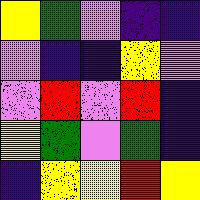[["yellow", "green", "violet", "indigo", "indigo"], ["violet", "indigo", "indigo", "yellow", "violet"], ["violet", "red", "violet", "red", "indigo"], ["yellow", "green", "violet", "green", "indigo"], ["indigo", "yellow", "yellow", "red", "yellow"]]